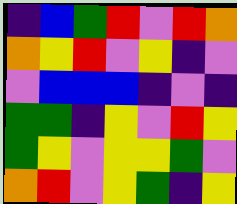[["indigo", "blue", "green", "red", "violet", "red", "orange"], ["orange", "yellow", "red", "violet", "yellow", "indigo", "violet"], ["violet", "blue", "blue", "blue", "indigo", "violet", "indigo"], ["green", "green", "indigo", "yellow", "violet", "red", "yellow"], ["green", "yellow", "violet", "yellow", "yellow", "green", "violet"], ["orange", "red", "violet", "yellow", "green", "indigo", "yellow"]]